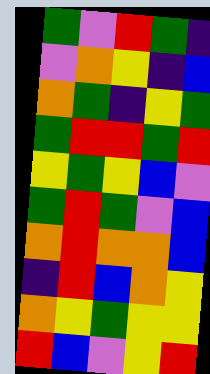[["green", "violet", "red", "green", "indigo"], ["violet", "orange", "yellow", "indigo", "blue"], ["orange", "green", "indigo", "yellow", "green"], ["green", "red", "red", "green", "red"], ["yellow", "green", "yellow", "blue", "violet"], ["green", "red", "green", "violet", "blue"], ["orange", "red", "orange", "orange", "blue"], ["indigo", "red", "blue", "orange", "yellow"], ["orange", "yellow", "green", "yellow", "yellow"], ["red", "blue", "violet", "yellow", "red"]]